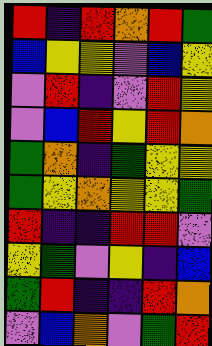[["red", "indigo", "red", "orange", "red", "green"], ["blue", "yellow", "yellow", "violet", "blue", "yellow"], ["violet", "red", "indigo", "violet", "red", "yellow"], ["violet", "blue", "red", "yellow", "red", "orange"], ["green", "orange", "indigo", "green", "yellow", "yellow"], ["green", "yellow", "orange", "yellow", "yellow", "green"], ["red", "indigo", "indigo", "red", "red", "violet"], ["yellow", "green", "violet", "yellow", "indigo", "blue"], ["green", "red", "indigo", "indigo", "red", "orange"], ["violet", "blue", "orange", "violet", "green", "red"]]